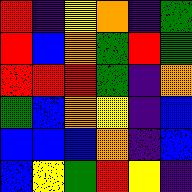[["red", "indigo", "yellow", "orange", "indigo", "green"], ["red", "blue", "orange", "green", "red", "green"], ["red", "red", "red", "green", "indigo", "orange"], ["green", "blue", "orange", "yellow", "indigo", "blue"], ["blue", "blue", "blue", "orange", "indigo", "blue"], ["blue", "yellow", "green", "red", "yellow", "indigo"]]